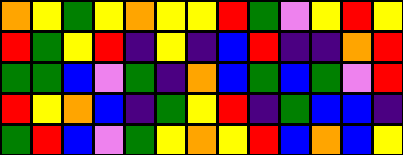[["orange", "yellow", "green", "yellow", "orange", "yellow", "yellow", "red", "green", "violet", "yellow", "red", "yellow"], ["red", "green", "yellow", "red", "indigo", "yellow", "indigo", "blue", "red", "indigo", "indigo", "orange", "red"], ["green", "green", "blue", "violet", "green", "indigo", "orange", "blue", "green", "blue", "green", "violet", "red"], ["red", "yellow", "orange", "blue", "indigo", "green", "yellow", "red", "indigo", "green", "blue", "blue", "indigo"], ["green", "red", "blue", "violet", "green", "yellow", "orange", "yellow", "red", "blue", "orange", "blue", "yellow"]]